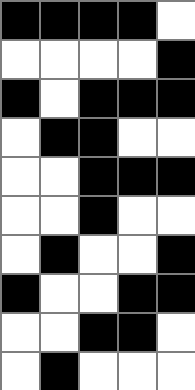[["black", "black", "black", "black", "white"], ["white", "white", "white", "white", "black"], ["black", "white", "black", "black", "black"], ["white", "black", "black", "white", "white"], ["white", "white", "black", "black", "black"], ["white", "white", "black", "white", "white"], ["white", "black", "white", "white", "black"], ["black", "white", "white", "black", "black"], ["white", "white", "black", "black", "white"], ["white", "black", "white", "white", "white"]]